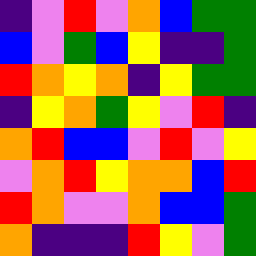[["indigo", "violet", "red", "violet", "orange", "blue", "green", "green"], ["blue", "violet", "green", "blue", "yellow", "indigo", "indigo", "green"], ["red", "orange", "yellow", "orange", "indigo", "yellow", "green", "green"], ["indigo", "yellow", "orange", "green", "yellow", "violet", "red", "indigo"], ["orange", "red", "blue", "blue", "violet", "red", "violet", "yellow"], ["violet", "orange", "red", "yellow", "orange", "orange", "blue", "red"], ["red", "orange", "violet", "violet", "orange", "blue", "blue", "green"], ["orange", "indigo", "indigo", "indigo", "red", "yellow", "violet", "green"]]